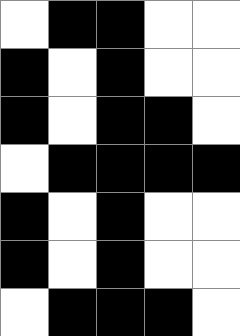[["white", "black", "black", "white", "white"], ["black", "white", "black", "white", "white"], ["black", "white", "black", "black", "white"], ["white", "black", "black", "black", "black"], ["black", "white", "black", "white", "white"], ["black", "white", "black", "white", "white"], ["white", "black", "black", "black", "white"]]